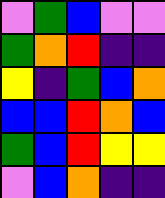[["violet", "green", "blue", "violet", "violet"], ["green", "orange", "red", "indigo", "indigo"], ["yellow", "indigo", "green", "blue", "orange"], ["blue", "blue", "red", "orange", "blue"], ["green", "blue", "red", "yellow", "yellow"], ["violet", "blue", "orange", "indigo", "indigo"]]